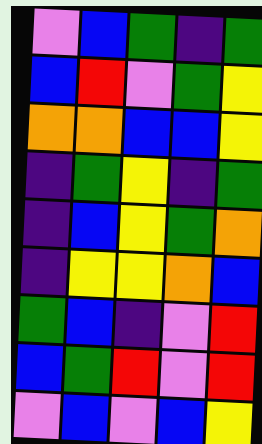[["violet", "blue", "green", "indigo", "green"], ["blue", "red", "violet", "green", "yellow"], ["orange", "orange", "blue", "blue", "yellow"], ["indigo", "green", "yellow", "indigo", "green"], ["indigo", "blue", "yellow", "green", "orange"], ["indigo", "yellow", "yellow", "orange", "blue"], ["green", "blue", "indigo", "violet", "red"], ["blue", "green", "red", "violet", "red"], ["violet", "blue", "violet", "blue", "yellow"]]